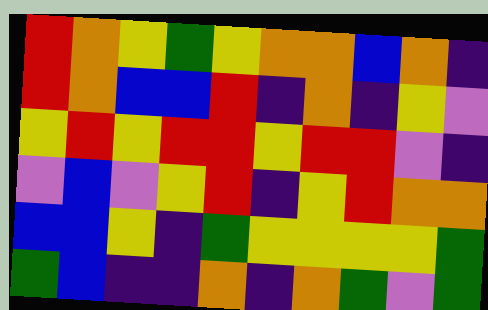[["red", "orange", "yellow", "green", "yellow", "orange", "orange", "blue", "orange", "indigo"], ["red", "orange", "blue", "blue", "red", "indigo", "orange", "indigo", "yellow", "violet"], ["yellow", "red", "yellow", "red", "red", "yellow", "red", "red", "violet", "indigo"], ["violet", "blue", "violet", "yellow", "red", "indigo", "yellow", "red", "orange", "orange"], ["blue", "blue", "yellow", "indigo", "green", "yellow", "yellow", "yellow", "yellow", "green"], ["green", "blue", "indigo", "indigo", "orange", "indigo", "orange", "green", "violet", "green"]]